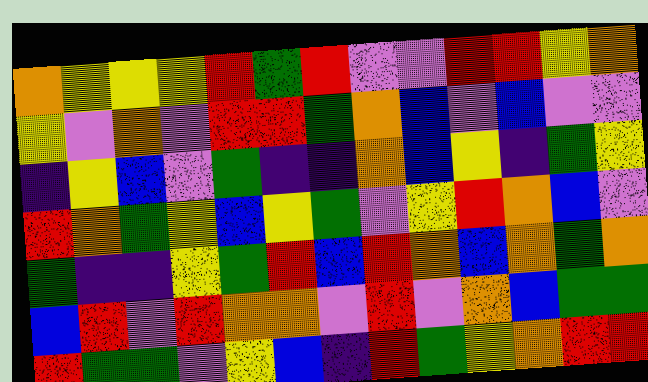[["orange", "yellow", "yellow", "yellow", "red", "green", "red", "violet", "violet", "red", "red", "yellow", "orange"], ["yellow", "violet", "orange", "violet", "red", "red", "green", "orange", "blue", "violet", "blue", "violet", "violet"], ["indigo", "yellow", "blue", "violet", "green", "indigo", "indigo", "orange", "blue", "yellow", "indigo", "green", "yellow"], ["red", "orange", "green", "yellow", "blue", "yellow", "green", "violet", "yellow", "red", "orange", "blue", "violet"], ["green", "indigo", "indigo", "yellow", "green", "red", "blue", "red", "orange", "blue", "orange", "green", "orange"], ["blue", "red", "violet", "red", "orange", "orange", "violet", "red", "violet", "orange", "blue", "green", "green"], ["red", "green", "green", "violet", "yellow", "blue", "indigo", "red", "green", "yellow", "orange", "red", "red"]]